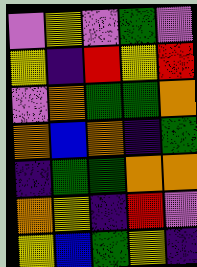[["violet", "yellow", "violet", "green", "violet"], ["yellow", "indigo", "red", "yellow", "red"], ["violet", "orange", "green", "green", "orange"], ["orange", "blue", "orange", "indigo", "green"], ["indigo", "green", "green", "orange", "orange"], ["orange", "yellow", "indigo", "red", "violet"], ["yellow", "blue", "green", "yellow", "indigo"]]